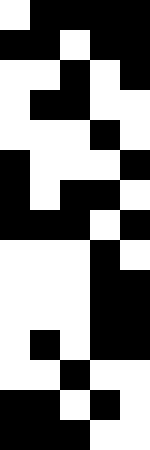[["white", "black", "black", "black", "black"], ["black", "black", "white", "black", "black"], ["white", "white", "black", "white", "black"], ["white", "black", "black", "white", "white"], ["white", "white", "white", "black", "white"], ["black", "white", "white", "white", "black"], ["black", "white", "black", "black", "white"], ["black", "black", "black", "white", "black"], ["white", "white", "white", "black", "white"], ["white", "white", "white", "black", "black"], ["white", "white", "white", "black", "black"], ["white", "black", "white", "black", "black"], ["white", "white", "black", "white", "white"], ["black", "black", "white", "black", "white"], ["black", "black", "black", "white", "white"]]